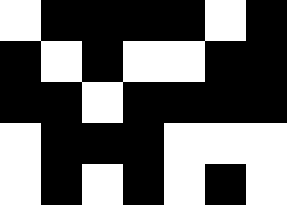[["white", "black", "black", "black", "black", "white", "black"], ["black", "white", "black", "white", "white", "black", "black"], ["black", "black", "white", "black", "black", "black", "black"], ["white", "black", "black", "black", "white", "white", "white"], ["white", "black", "white", "black", "white", "black", "white"]]